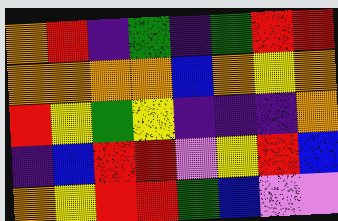[["orange", "red", "indigo", "green", "indigo", "green", "red", "red"], ["orange", "orange", "orange", "orange", "blue", "orange", "yellow", "orange"], ["red", "yellow", "green", "yellow", "indigo", "indigo", "indigo", "orange"], ["indigo", "blue", "red", "red", "violet", "yellow", "red", "blue"], ["orange", "yellow", "red", "red", "green", "blue", "violet", "violet"]]